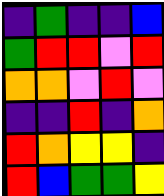[["indigo", "green", "indigo", "indigo", "blue"], ["green", "red", "red", "violet", "red"], ["orange", "orange", "violet", "red", "violet"], ["indigo", "indigo", "red", "indigo", "orange"], ["red", "orange", "yellow", "yellow", "indigo"], ["red", "blue", "green", "green", "yellow"]]